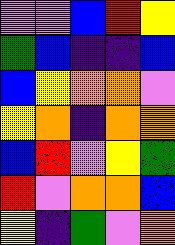[["violet", "violet", "blue", "red", "yellow"], ["green", "blue", "indigo", "indigo", "blue"], ["blue", "yellow", "orange", "orange", "violet"], ["yellow", "orange", "indigo", "orange", "orange"], ["blue", "red", "violet", "yellow", "green"], ["red", "violet", "orange", "orange", "blue"], ["yellow", "indigo", "green", "violet", "orange"]]